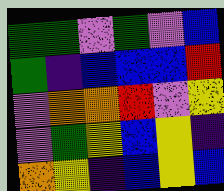[["green", "green", "violet", "green", "violet", "blue"], ["green", "indigo", "blue", "blue", "blue", "red"], ["violet", "orange", "orange", "red", "violet", "yellow"], ["violet", "green", "yellow", "blue", "yellow", "indigo"], ["orange", "yellow", "indigo", "blue", "yellow", "blue"]]